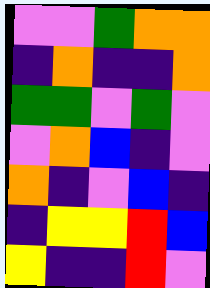[["violet", "violet", "green", "orange", "orange"], ["indigo", "orange", "indigo", "indigo", "orange"], ["green", "green", "violet", "green", "violet"], ["violet", "orange", "blue", "indigo", "violet"], ["orange", "indigo", "violet", "blue", "indigo"], ["indigo", "yellow", "yellow", "red", "blue"], ["yellow", "indigo", "indigo", "red", "violet"]]